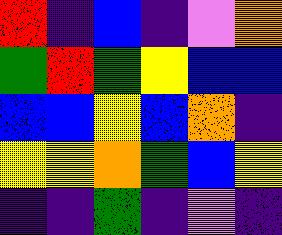[["red", "indigo", "blue", "indigo", "violet", "orange"], ["green", "red", "green", "yellow", "blue", "blue"], ["blue", "blue", "yellow", "blue", "orange", "indigo"], ["yellow", "yellow", "orange", "green", "blue", "yellow"], ["indigo", "indigo", "green", "indigo", "violet", "indigo"]]